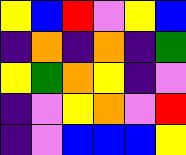[["yellow", "blue", "red", "violet", "yellow", "blue"], ["indigo", "orange", "indigo", "orange", "indigo", "green"], ["yellow", "green", "orange", "yellow", "indigo", "violet"], ["indigo", "violet", "yellow", "orange", "violet", "red"], ["indigo", "violet", "blue", "blue", "blue", "yellow"]]